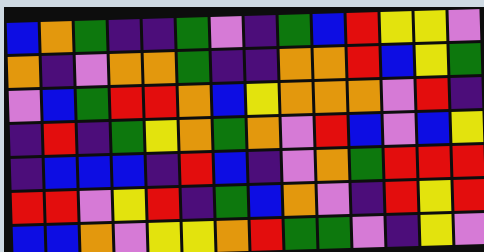[["blue", "orange", "green", "indigo", "indigo", "green", "violet", "indigo", "green", "blue", "red", "yellow", "yellow", "violet"], ["orange", "indigo", "violet", "orange", "orange", "green", "indigo", "indigo", "orange", "orange", "red", "blue", "yellow", "green"], ["violet", "blue", "green", "red", "red", "orange", "blue", "yellow", "orange", "orange", "orange", "violet", "red", "indigo"], ["indigo", "red", "indigo", "green", "yellow", "orange", "green", "orange", "violet", "red", "blue", "violet", "blue", "yellow"], ["indigo", "blue", "blue", "blue", "indigo", "red", "blue", "indigo", "violet", "orange", "green", "red", "red", "red"], ["red", "red", "violet", "yellow", "red", "indigo", "green", "blue", "orange", "violet", "indigo", "red", "yellow", "red"], ["blue", "blue", "orange", "violet", "yellow", "yellow", "orange", "red", "green", "green", "violet", "indigo", "yellow", "violet"]]